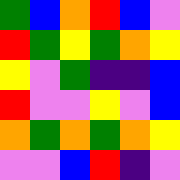[["green", "blue", "orange", "red", "blue", "violet"], ["red", "green", "yellow", "green", "orange", "yellow"], ["yellow", "violet", "green", "indigo", "indigo", "blue"], ["red", "violet", "violet", "yellow", "violet", "blue"], ["orange", "green", "orange", "green", "orange", "yellow"], ["violet", "violet", "blue", "red", "indigo", "violet"]]